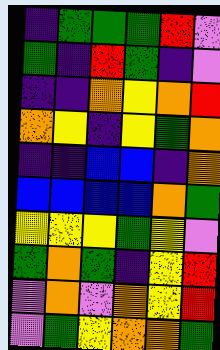[["indigo", "green", "green", "green", "red", "violet"], ["green", "indigo", "red", "green", "indigo", "violet"], ["indigo", "indigo", "orange", "yellow", "orange", "red"], ["orange", "yellow", "indigo", "yellow", "green", "orange"], ["indigo", "indigo", "blue", "blue", "indigo", "orange"], ["blue", "blue", "blue", "blue", "orange", "green"], ["yellow", "yellow", "yellow", "green", "yellow", "violet"], ["green", "orange", "green", "indigo", "yellow", "red"], ["violet", "orange", "violet", "orange", "yellow", "red"], ["violet", "green", "yellow", "orange", "orange", "green"]]